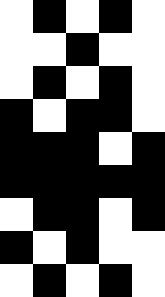[["white", "black", "white", "black", "white"], ["white", "white", "black", "white", "white"], ["white", "black", "white", "black", "white"], ["black", "white", "black", "black", "white"], ["black", "black", "black", "white", "black"], ["black", "black", "black", "black", "black"], ["white", "black", "black", "white", "black"], ["black", "white", "black", "white", "white"], ["white", "black", "white", "black", "white"]]